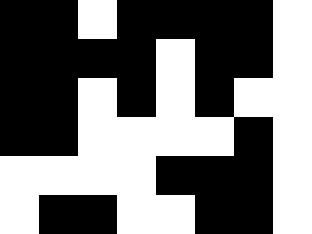[["black", "black", "white", "black", "black", "black", "black", "white"], ["black", "black", "black", "black", "white", "black", "black", "white"], ["black", "black", "white", "black", "white", "black", "white", "white"], ["black", "black", "white", "white", "white", "white", "black", "white"], ["white", "white", "white", "white", "black", "black", "black", "white"], ["white", "black", "black", "white", "white", "black", "black", "white"]]